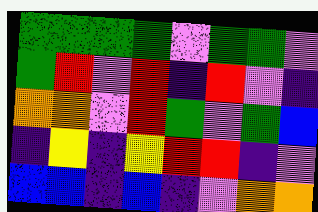[["green", "green", "green", "green", "violet", "green", "green", "violet"], ["green", "red", "violet", "red", "indigo", "red", "violet", "indigo"], ["orange", "orange", "violet", "red", "green", "violet", "green", "blue"], ["indigo", "yellow", "indigo", "yellow", "red", "red", "indigo", "violet"], ["blue", "blue", "indigo", "blue", "indigo", "violet", "orange", "orange"]]